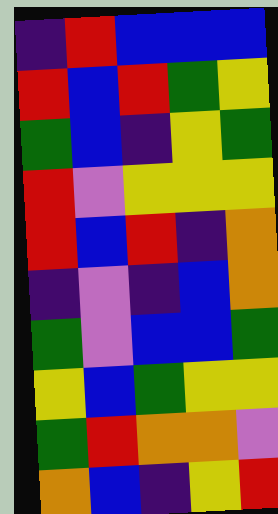[["indigo", "red", "blue", "blue", "blue"], ["red", "blue", "red", "green", "yellow"], ["green", "blue", "indigo", "yellow", "green"], ["red", "violet", "yellow", "yellow", "yellow"], ["red", "blue", "red", "indigo", "orange"], ["indigo", "violet", "indigo", "blue", "orange"], ["green", "violet", "blue", "blue", "green"], ["yellow", "blue", "green", "yellow", "yellow"], ["green", "red", "orange", "orange", "violet"], ["orange", "blue", "indigo", "yellow", "red"]]